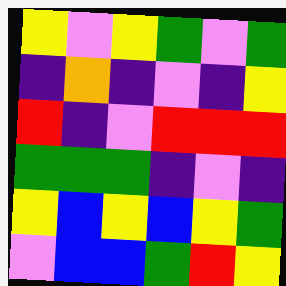[["yellow", "violet", "yellow", "green", "violet", "green"], ["indigo", "orange", "indigo", "violet", "indigo", "yellow"], ["red", "indigo", "violet", "red", "red", "red"], ["green", "green", "green", "indigo", "violet", "indigo"], ["yellow", "blue", "yellow", "blue", "yellow", "green"], ["violet", "blue", "blue", "green", "red", "yellow"]]